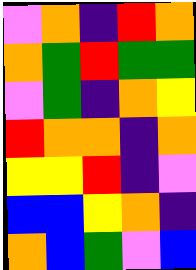[["violet", "orange", "indigo", "red", "orange"], ["orange", "green", "red", "green", "green"], ["violet", "green", "indigo", "orange", "yellow"], ["red", "orange", "orange", "indigo", "orange"], ["yellow", "yellow", "red", "indigo", "violet"], ["blue", "blue", "yellow", "orange", "indigo"], ["orange", "blue", "green", "violet", "blue"]]